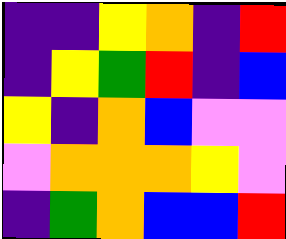[["indigo", "indigo", "yellow", "orange", "indigo", "red"], ["indigo", "yellow", "green", "red", "indigo", "blue"], ["yellow", "indigo", "orange", "blue", "violet", "violet"], ["violet", "orange", "orange", "orange", "yellow", "violet"], ["indigo", "green", "orange", "blue", "blue", "red"]]